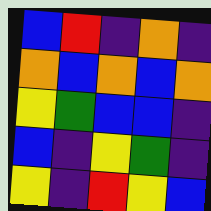[["blue", "red", "indigo", "orange", "indigo"], ["orange", "blue", "orange", "blue", "orange"], ["yellow", "green", "blue", "blue", "indigo"], ["blue", "indigo", "yellow", "green", "indigo"], ["yellow", "indigo", "red", "yellow", "blue"]]